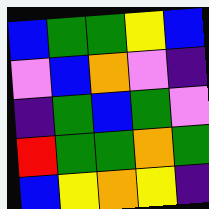[["blue", "green", "green", "yellow", "blue"], ["violet", "blue", "orange", "violet", "indigo"], ["indigo", "green", "blue", "green", "violet"], ["red", "green", "green", "orange", "green"], ["blue", "yellow", "orange", "yellow", "indigo"]]